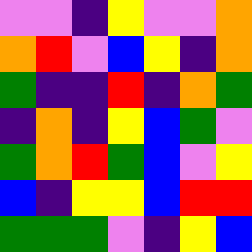[["violet", "violet", "indigo", "yellow", "violet", "violet", "orange"], ["orange", "red", "violet", "blue", "yellow", "indigo", "orange"], ["green", "indigo", "indigo", "red", "indigo", "orange", "green"], ["indigo", "orange", "indigo", "yellow", "blue", "green", "violet"], ["green", "orange", "red", "green", "blue", "violet", "yellow"], ["blue", "indigo", "yellow", "yellow", "blue", "red", "red"], ["green", "green", "green", "violet", "indigo", "yellow", "blue"]]